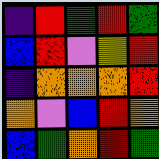[["indigo", "red", "green", "red", "green"], ["blue", "red", "violet", "yellow", "red"], ["indigo", "orange", "orange", "orange", "red"], ["orange", "violet", "blue", "red", "orange"], ["blue", "green", "orange", "red", "green"]]